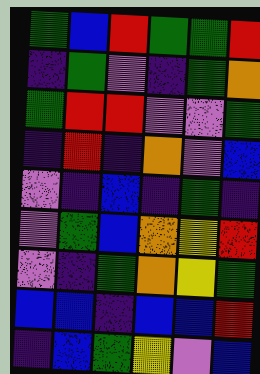[["green", "blue", "red", "green", "green", "red"], ["indigo", "green", "violet", "indigo", "green", "orange"], ["green", "red", "red", "violet", "violet", "green"], ["indigo", "red", "indigo", "orange", "violet", "blue"], ["violet", "indigo", "blue", "indigo", "green", "indigo"], ["violet", "green", "blue", "orange", "yellow", "red"], ["violet", "indigo", "green", "orange", "yellow", "green"], ["blue", "blue", "indigo", "blue", "blue", "red"], ["indigo", "blue", "green", "yellow", "violet", "blue"]]